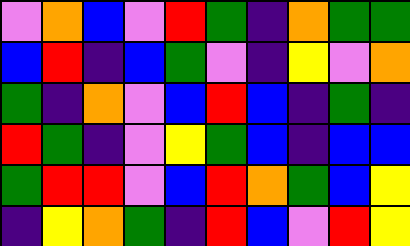[["violet", "orange", "blue", "violet", "red", "green", "indigo", "orange", "green", "green"], ["blue", "red", "indigo", "blue", "green", "violet", "indigo", "yellow", "violet", "orange"], ["green", "indigo", "orange", "violet", "blue", "red", "blue", "indigo", "green", "indigo"], ["red", "green", "indigo", "violet", "yellow", "green", "blue", "indigo", "blue", "blue"], ["green", "red", "red", "violet", "blue", "red", "orange", "green", "blue", "yellow"], ["indigo", "yellow", "orange", "green", "indigo", "red", "blue", "violet", "red", "yellow"]]